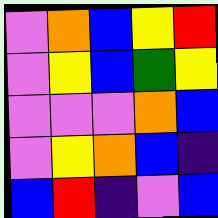[["violet", "orange", "blue", "yellow", "red"], ["violet", "yellow", "blue", "green", "yellow"], ["violet", "violet", "violet", "orange", "blue"], ["violet", "yellow", "orange", "blue", "indigo"], ["blue", "red", "indigo", "violet", "blue"]]